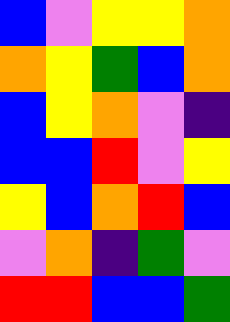[["blue", "violet", "yellow", "yellow", "orange"], ["orange", "yellow", "green", "blue", "orange"], ["blue", "yellow", "orange", "violet", "indigo"], ["blue", "blue", "red", "violet", "yellow"], ["yellow", "blue", "orange", "red", "blue"], ["violet", "orange", "indigo", "green", "violet"], ["red", "red", "blue", "blue", "green"]]